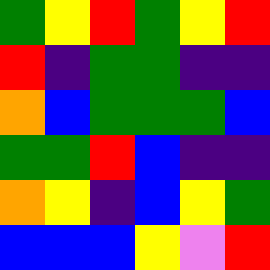[["green", "yellow", "red", "green", "yellow", "red"], ["red", "indigo", "green", "green", "indigo", "indigo"], ["orange", "blue", "green", "green", "green", "blue"], ["green", "green", "red", "blue", "indigo", "indigo"], ["orange", "yellow", "indigo", "blue", "yellow", "green"], ["blue", "blue", "blue", "yellow", "violet", "red"]]